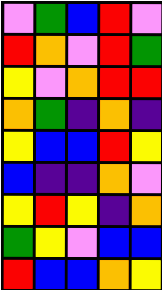[["violet", "green", "blue", "red", "violet"], ["red", "orange", "violet", "red", "green"], ["yellow", "violet", "orange", "red", "red"], ["orange", "green", "indigo", "orange", "indigo"], ["yellow", "blue", "blue", "red", "yellow"], ["blue", "indigo", "indigo", "orange", "violet"], ["yellow", "red", "yellow", "indigo", "orange"], ["green", "yellow", "violet", "blue", "blue"], ["red", "blue", "blue", "orange", "yellow"]]